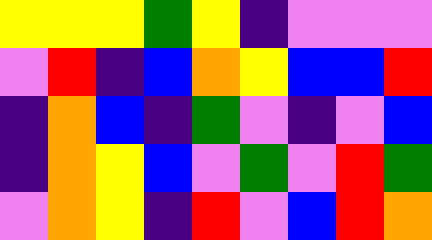[["yellow", "yellow", "yellow", "green", "yellow", "indigo", "violet", "violet", "violet"], ["violet", "red", "indigo", "blue", "orange", "yellow", "blue", "blue", "red"], ["indigo", "orange", "blue", "indigo", "green", "violet", "indigo", "violet", "blue"], ["indigo", "orange", "yellow", "blue", "violet", "green", "violet", "red", "green"], ["violet", "orange", "yellow", "indigo", "red", "violet", "blue", "red", "orange"]]